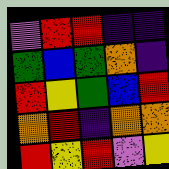[["violet", "red", "red", "indigo", "indigo"], ["green", "blue", "green", "orange", "indigo"], ["red", "yellow", "green", "blue", "red"], ["orange", "red", "indigo", "orange", "orange"], ["red", "yellow", "red", "violet", "yellow"]]